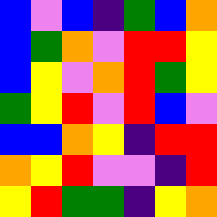[["blue", "violet", "blue", "indigo", "green", "blue", "orange"], ["blue", "green", "orange", "violet", "red", "red", "yellow"], ["blue", "yellow", "violet", "orange", "red", "green", "yellow"], ["green", "yellow", "red", "violet", "red", "blue", "violet"], ["blue", "blue", "orange", "yellow", "indigo", "red", "red"], ["orange", "yellow", "red", "violet", "violet", "indigo", "red"], ["yellow", "red", "green", "green", "indigo", "yellow", "orange"]]